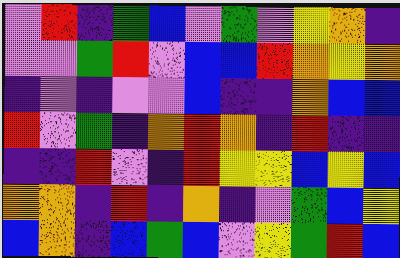[["violet", "red", "indigo", "green", "blue", "violet", "green", "violet", "yellow", "orange", "indigo"], ["violet", "violet", "green", "red", "violet", "blue", "blue", "red", "orange", "yellow", "orange"], ["indigo", "violet", "indigo", "violet", "violet", "blue", "indigo", "indigo", "orange", "blue", "blue"], ["red", "violet", "green", "indigo", "orange", "red", "orange", "indigo", "red", "indigo", "indigo"], ["indigo", "indigo", "red", "violet", "indigo", "red", "yellow", "yellow", "blue", "yellow", "blue"], ["orange", "orange", "indigo", "red", "indigo", "orange", "indigo", "violet", "green", "blue", "yellow"], ["blue", "orange", "indigo", "blue", "green", "blue", "violet", "yellow", "green", "red", "blue"]]